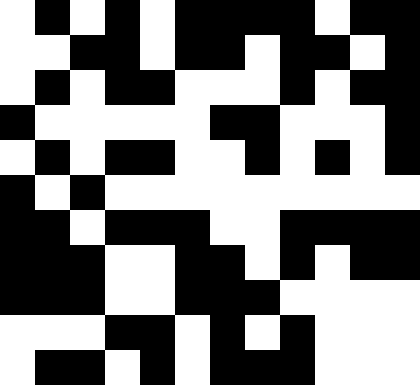[["white", "black", "white", "black", "white", "black", "black", "black", "black", "white", "black", "black"], ["white", "white", "black", "black", "white", "black", "black", "white", "black", "black", "white", "black"], ["white", "black", "white", "black", "black", "white", "white", "white", "black", "white", "black", "black"], ["black", "white", "white", "white", "white", "white", "black", "black", "white", "white", "white", "black"], ["white", "black", "white", "black", "black", "white", "white", "black", "white", "black", "white", "black"], ["black", "white", "black", "white", "white", "white", "white", "white", "white", "white", "white", "white"], ["black", "black", "white", "black", "black", "black", "white", "white", "black", "black", "black", "black"], ["black", "black", "black", "white", "white", "black", "black", "white", "black", "white", "black", "black"], ["black", "black", "black", "white", "white", "black", "black", "black", "white", "white", "white", "white"], ["white", "white", "white", "black", "black", "white", "black", "white", "black", "white", "white", "white"], ["white", "black", "black", "white", "black", "white", "black", "black", "black", "white", "white", "white"]]